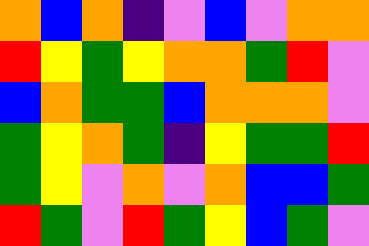[["orange", "blue", "orange", "indigo", "violet", "blue", "violet", "orange", "orange"], ["red", "yellow", "green", "yellow", "orange", "orange", "green", "red", "violet"], ["blue", "orange", "green", "green", "blue", "orange", "orange", "orange", "violet"], ["green", "yellow", "orange", "green", "indigo", "yellow", "green", "green", "red"], ["green", "yellow", "violet", "orange", "violet", "orange", "blue", "blue", "green"], ["red", "green", "violet", "red", "green", "yellow", "blue", "green", "violet"]]